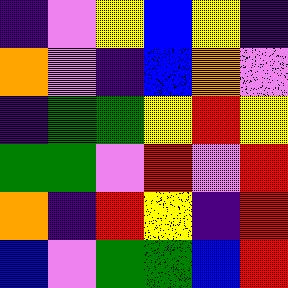[["indigo", "violet", "yellow", "blue", "yellow", "indigo"], ["orange", "violet", "indigo", "blue", "orange", "violet"], ["indigo", "green", "green", "yellow", "red", "yellow"], ["green", "green", "violet", "red", "violet", "red"], ["orange", "indigo", "red", "yellow", "indigo", "red"], ["blue", "violet", "green", "green", "blue", "red"]]